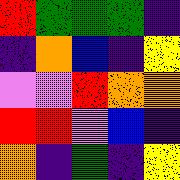[["red", "green", "green", "green", "indigo"], ["indigo", "orange", "blue", "indigo", "yellow"], ["violet", "violet", "red", "orange", "orange"], ["red", "red", "violet", "blue", "indigo"], ["orange", "indigo", "green", "indigo", "yellow"]]